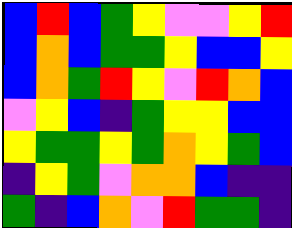[["blue", "red", "blue", "green", "yellow", "violet", "violet", "yellow", "red"], ["blue", "orange", "blue", "green", "green", "yellow", "blue", "blue", "yellow"], ["blue", "orange", "green", "red", "yellow", "violet", "red", "orange", "blue"], ["violet", "yellow", "blue", "indigo", "green", "yellow", "yellow", "blue", "blue"], ["yellow", "green", "green", "yellow", "green", "orange", "yellow", "green", "blue"], ["indigo", "yellow", "green", "violet", "orange", "orange", "blue", "indigo", "indigo"], ["green", "indigo", "blue", "orange", "violet", "red", "green", "green", "indigo"]]